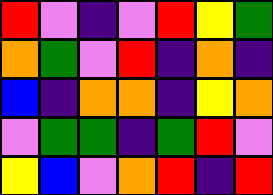[["red", "violet", "indigo", "violet", "red", "yellow", "green"], ["orange", "green", "violet", "red", "indigo", "orange", "indigo"], ["blue", "indigo", "orange", "orange", "indigo", "yellow", "orange"], ["violet", "green", "green", "indigo", "green", "red", "violet"], ["yellow", "blue", "violet", "orange", "red", "indigo", "red"]]